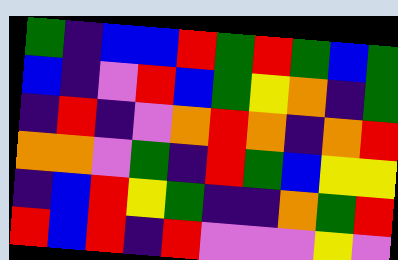[["green", "indigo", "blue", "blue", "red", "green", "red", "green", "blue", "green"], ["blue", "indigo", "violet", "red", "blue", "green", "yellow", "orange", "indigo", "green"], ["indigo", "red", "indigo", "violet", "orange", "red", "orange", "indigo", "orange", "red"], ["orange", "orange", "violet", "green", "indigo", "red", "green", "blue", "yellow", "yellow"], ["indigo", "blue", "red", "yellow", "green", "indigo", "indigo", "orange", "green", "red"], ["red", "blue", "red", "indigo", "red", "violet", "violet", "violet", "yellow", "violet"]]